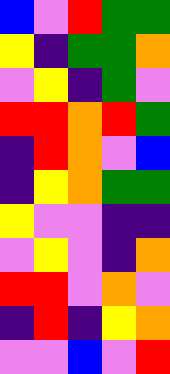[["blue", "violet", "red", "green", "green"], ["yellow", "indigo", "green", "green", "orange"], ["violet", "yellow", "indigo", "green", "violet"], ["red", "red", "orange", "red", "green"], ["indigo", "red", "orange", "violet", "blue"], ["indigo", "yellow", "orange", "green", "green"], ["yellow", "violet", "violet", "indigo", "indigo"], ["violet", "yellow", "violet", "indigo", "orange"], ["red", "red", "violet", "orange", "violet"], ["indigo", "red", "indigo", "yellow", "orange"], ["violet", "violet", "blue", "violet", "red"]]